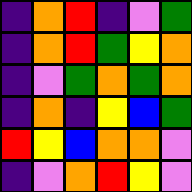[["indigo", "orange", "red", "indigo", "violet", "green"], ["indigo", "orange", "red", "green", "yellow", "orange"], ["indigo", "violet", "green", "orange", "green", "orange"], ["indigo", "orange", "indigo", "yellow", "blue", "green"], ["red", "yellow", "blue", "orange", "orange", "violet"], ["indigo", "violet", "orange", "red", "yellow", "violet"]]